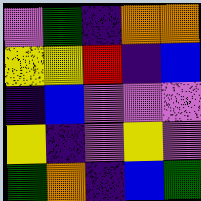[["violet", "green", "indigo", "orange", "orange"], ["yellow", "yellow", "red", "indigo", "blue"], ["indigo", "blue", "violet", "violet", "violet"], ["yellow", "indigo", "violet", "yellow", "violet"], ["green", "orange", "indigo", "blue", "green"]]